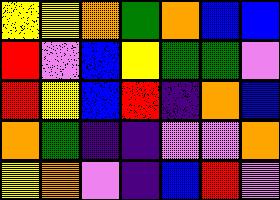[["yellow", "yellow", "orange", "green", "orange", "blue", "blue"], ["red", "violet", "blue", "yellow", "green", "green", "violet"], ["red", "yellow", "blue", "red", "indigo", "orange", "blue"], ["orange", "green", "indigo", "indigo", "violet", "violet", "orange"], ["yellow", "orange", "violet", "indigo", "blue", "red", "violet"]]